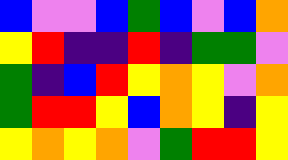[["blue", "violet", "violet", "blue", "green", "blue", "violet", "blue", "orange"], ["yellow", "red", "indigo", "indigo", "red", "indigo", "green", "green", "violet"], ["green", "indigo", "blue", "red", "yellow", "orange", "yellow", "violet", "orange"], ["green", "red", "red", "yellow", "blue", "orange", "yellow", "indigo", "yellow"], ["yellow", "orange", "yellow", "orange", "violet", "green", "red", "red", "yellow"]]